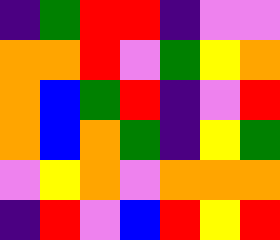[["indigo", "green", "red", "red", "indigo", "violet", "violet"], ["orange", "orange", "red", "violet", "green", "yellow", "orange"], ["orange", "blue", "green", "red", "indigo", "violet", "red"], ["orange", "blue", "orange", "green", "indigo", "yellow", "green"], ["violet", "yellow", "orange", "violet", "orange", "orange", "orange"], ["indigo", "red", "violet", "blue", "red", "yellow", "red"]]